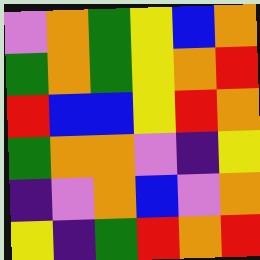[["violet", "orange", "green", "yellow", "blue", "orange"], ["green", "orange", "green", "yellow", "orange", "red"], ["red", "blue", "blue", "yellow", "red", "orange"], ["green", "orange", "orange", "violet", "indigo", "yellow"], ["indigo", "violet", "orange", "blue", "violet", "orange"], ["yellow", "indigo", "green", "red", "orange", "red"]]